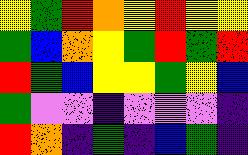[["yellow", "green", "red", "orange", "yellow", "red", "yellow", "yellow"], ["green", "blue", "orange", "yellow", "green", "red", "green", "red"], ["red", "green", "blue", "yellow", "yellow", "green", "yellow", "blue"], ["green", "violet", "violet", "indigo", "violet", "violet", "violet", "indigo"], ["red", "orange", "indigo", "green", "indigo", "blue", "green", "indigo"]]